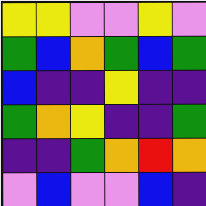[["yellow", "yellow", "violet", "violet", "yellow", "violet"], ["green", "blue", "orange", "green", "blue", "green"], ["blue", "indigo", "indigo", "yellow", "indigo", "indigo"], ["green", "orange", "yellow", "indigo", "indigo", "green"], ["indigo", "indigo", "green", "orange", "red", "orange"], ["violet", "blue", "violet", "violet", "blue", "indigo"]]